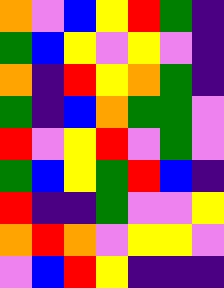[["orange", "violet", "blue", "yellow", "red", "green", "indigo"], ["green", "blue", "yellow", "violet", "yellow", "violet", "indigo"], ["orange", "indigo", "red", "yellow", "orange", "green", "indigo"], ["green", "indigo", "blue", "orange", "green", "green", "violet"], ["red", "violet", "yellow", "red", "violet", "green", "violet"], ["green", "blue", "yellow", "green", "red", "blue", "indigo"], ["red", "indigo", "indigo", "green", "violet", "violet", "yellow"], ["orange", "red", "orange", "violet", "yellow", "yellow", "violet"], ["violet", "blue", "red", "yellow", "indigo", "indigo", "indigo"]]